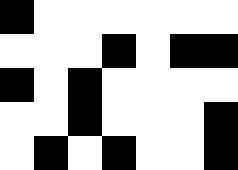[["black", "white", "white", "white", "white", "white", "white"], ["white", "white", "white", "black", "white", "black", "black"], ["black", "white", "black", "white", "white", "white", "white"], ["white", "white", "black", "white", "white", "white", "black"], ["white", "black", "white", "black", "white", "white", "black"]]